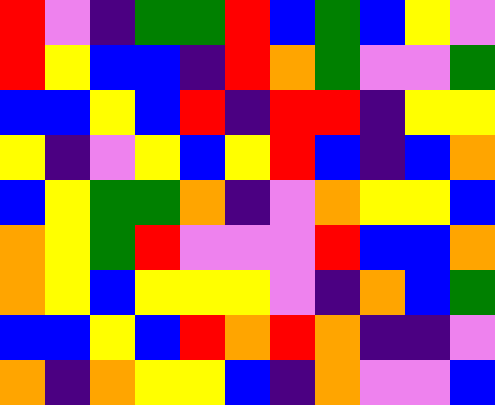[["red", "violet", "indigo", "green", "green", "red", "blue", "green", "blue", "yellow", "violet"], ["red", "yellow", "blue", "blue", "indigo", "red", "orange", "green", "violet", "violet", "green"], ["blue", "blue", "yellow", "blue", "red", "indigo", "red", "red", "indigo", "yellow", "yellow"], ["yellow", "indigo", "violet", "yellow", "blue", "yellow", "red", "blue", "indigo", "blue", "orange"], ["blue", "yellow", "green", "green", "orange", "indigo", "violet", "orange", "yellow", "yellow", "blue"], ["orange", "yellow", "green", "red", "violet", "violet", "violet", "red", "blue", "blue", "orange"], ["orange", "yellow", "blue", "yellow", "yellow", "yellow", "violet", "indigo", "orange", "blue", "green"], ["blue", "blue", "yellow", "blue", "red", "orange", "red", "orange", "indigo", "indigo", "violet"], ["orange", "indigo", "orange", "yellow", "yellow", "blue", "indigo", "orange", "violet", "violet", "blue"]]